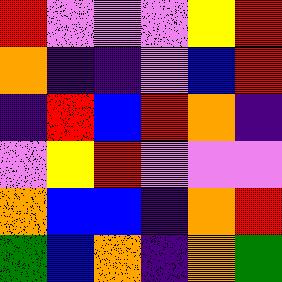[["red", "violet", "violet", "violet", "yellow", "red"], ["orange", "indigo", "indigo", "violet", "blue", "red"], ["indigo", "red", "blue", "red", "orange", "indigo"], ["violet", "yellow", "red", "violet", "violet", "violet"], ["orange", "blue", "blue", "indigo", "orange", "red"], ["green", "blue", "orange", "indigo", "orange", "green"]]